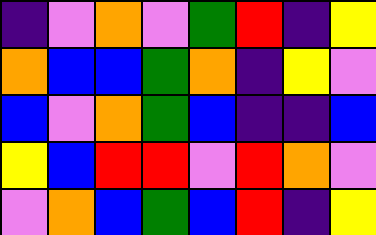[["indigo", "violet", "orange", "violet", "green", "red", "indigo", "yellow"], ["orange", "blue", "blue", "green", "orange", "indigo", "yellow", "violet"], ["blue", "violet", "orange", "green", "blue", "indigo", "indigo", "blue"], ["yellow", "blue", "red", "red", "violet", "red", "orange", "violet"], ["violet", "orange", "blue", "green", "blue", "red", "indigo", "yellow"]]